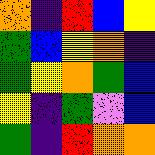[["orange", "indigo", "red", "blue", "yellow"], ["green", "blue", "yellow", "orange", "indigo"], ["green", "yellow", "orange", "green", "blue"], ["yellow", "indigo", "green", "violet", "blue"], ["green", "indigo", "red", "orange", "orange"]]